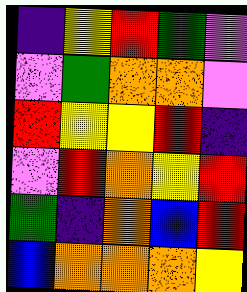[["indigo", "yellow", "red", "green", "violet"], ["violet", "green", "orange", "orange", "violet"], ["red", "yellow", "yellow", "red", "indigo"], ["violet", "red", "orange", "yellow", "red"], ["green", "indigo", "orange", "blue", "red"], ["blue", "orange", "orange", "orange", "yellow"]]